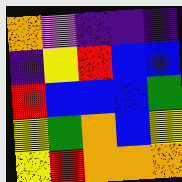[["orange", "violet", "indigo", "indigo", "indigo"], ["indigo", "yellow", "red", "blue", "blue"], ["red", "blue", "blue", "blue", "green"], ["yellow", "green", "orange", "blue", "yellow"], ["yellow", "red", "orange", "orange", "orange"]]